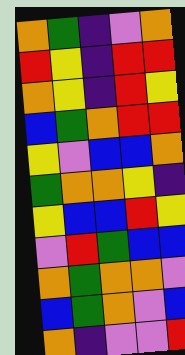[["orange", "green", "indigo", "violet", "orange"], ["red", "yellow", "indigo", "red", "red"], ["orange", "yellow", "indigo", "red", "yellow"], ["blue", "green", "orange", "red", "red"], ["yellow", "violet", "blue", "blue", "orange"], ["green", "orange", "orange", "yellow", "indigo"], ["yellow", "blue", "blue", "red", "yellow"], ["violet", "red", "green", "blue", "blue"], ["orange", "green", "orange", "orange", "violet"], ["blue", "green", "orange", "violet", "blue"], ["orange", "indigo", "violet", "violet", "red"]]